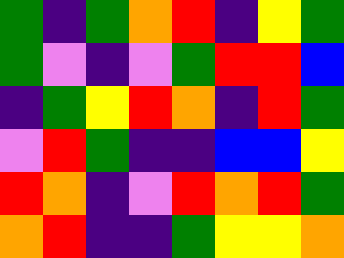[["green", "indigo", "green", "orange", "red", "indigo", "yellow", "green"], ["green", "violet", "indigo", "violet", "green", "red", "red", "blue"], ["indigo", "green", "yellow", "red", "orange", "indigo", "red", "green"], ["violet", "red", "green", "indigo", "indigo", "blue", "blue", "yellow"], ["red", "orange", "indigo", "violet", "red", "orange", "red", "green"], ["orange", "red", "indigo", "indigo", "green", "yellow", "yellow", "orange"]]